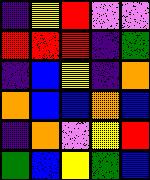[["indigo", "yellow", "red", "violet", "violet"], ["red", "red", "red", "indigo", "green"], ["indigo", "blue", "yellow", "indigo", "orange"], ["orange", "blue", "blue", "orange", "blue"], ["indigo", "orange", "violet", "yellow", "red"], ["green", "blue", "yellow", "green", "blue"]]